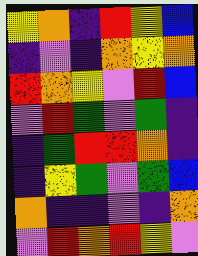[["yellow", "orange", "indigo", "red", "yellow", "blue"], ["indigo", "violet", "indigo", "orange", "yellow", "orange"], ["red", "orange", "yellow", "violet", "red", "blue"], ["violet", "red", "green", "violet", "green", "indigo"], ["indigo", "green", "red", "red", "orange", "indigo"], ["indigo", "yellow", "green", "violet", "green", "blue"], ["orange", "indigo", "indigo", "violet", "indigo", "orange"], ["violet", "red", "orange", "red", "yellow", "violet"]]